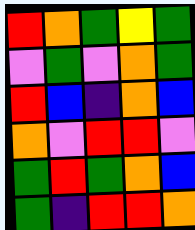[["red", "orange", "green", "yellow", "green"], ["violet", "green", "violet", "orange", "green"], ["red", "blue", "indigo", "orange", "blue"], ["orange", "violet", "red", "red", "violet"], ["green", "red", "green", "orange", "blue"], ["green", "indigo", "red", "red", "orange"]]